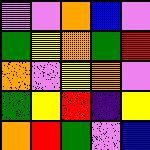[["violet", "violet", "orange", "blue", "violet"], ["green", "yellow", "orange", "green", "red"], ["orange", "violet", "yellow", "orange", "violet"], ["green", "yellow", "red", "indigo", "yellow"], ["orange", "red", "green", "violet", "blue"]]